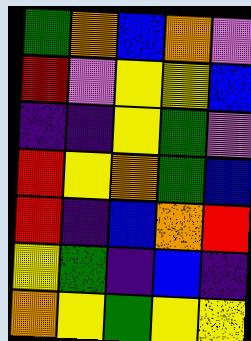[["green", "orange", "blue", "orange", "violet"], ["red", "violet", "yellow", "yellow", "blue"], ["indigo", "indigo", "yellow", "green", "violet"], ["red", "yellow", "orange", "green", "blue"], ["red", "indigo", "blue", "orange", "red"], ["yellow", "green", "indigo", "blue", "indigo"], ["orange", "yellow", "green", "yellow", "yellow"]]